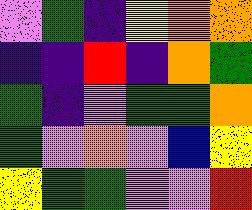[["violet", "green", "indigo", "yellow", "orange", "orange"], ["indigo", "indigo", "red", "indigo", "orange", "green"], ["green", "indigo", "violet", "green", "green", "orange"], ["green", "violet", "orange", "violet", "blue", "yellow"], ["yellow", "green", "green", "violet", "violet", "red"]]